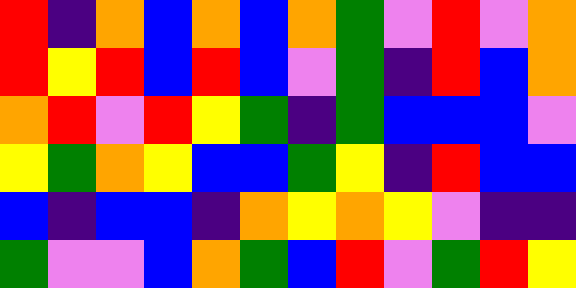[["red", "indigo", "orange", "blue", "orange", "blue", "orange", "green", "violet", "red", "violet", "orange"], ["red", "yellow", "red", "blue", "red", "blue", "violet", "green", "indigo", "red", "blue", "orange"], ["orange", "red", "violet", "red", "yellow", "green", "indigo", "green", "blue", "blue", "blue", "violet"], ["yellow", "green", "orange", "yellow", "blue", "blue", "green", "yellow", "indigo", "red", "blue", "blue"], ["blue", "indigo", "blue", "blue", "indigo", "orange", "yellow", "orange", "yellow", "violet", "indigo", "indigo"], ["green", "violet", "violet", "blue", "orange", "green", "blue", "red", "violet", "green", "red", "yellow"]]